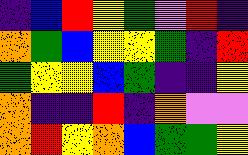[["indigo", "blue", "red", "yellow", "green", "violet", "red", "indigo"], ["orange", "green", "blue", "yellow", "yellow", "green", "indigo", "red"], ["green", "yellow", "yellow", "blue", "green", "indigo", "indigo", "yellow"], ["orange", "indigo", "indigo", "red", "indigo", "orange", "violet", "violet"], ["orange", "red", "yellow", "orange", "blue", "green", "green", "yellow"]]